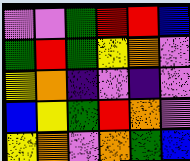[["violet", "violet", "green", "red", "red", "blue"], ["green", "red", "green", "yellow", "orange", "violet"], ["yellow", "orange", "indigo", "violet", "indigo", "violet"], ["blue", "yellow", "green", "red", "orange", "violet"], ["yellow", "orange", "violet", "orange", "green", "blue"]]